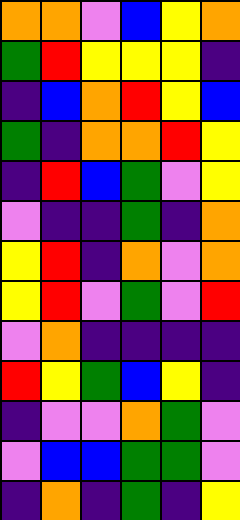[["orange", "orange", "violet", "blue", "yellow", "orange"], ["green", "red", "yellow", "yellow", "yellow", "indigo"], ["indigo", "blue", "orange", "red", "yellow", "blue"], ["green", "indigo", "orange", "orange", "red", "yellow"], ["indigo", "red", "blue", "green", "violet", "yellow"], ["violet", "indigo", "indigo", "green", "indigo", "orange"], ["yellow", "red", "indigo", "orange", "violet", "orange"], ["yellow", "red", "violet", "green", "violet", "red"], ["violet", "orange", "indigo", "indigo", "indigo", "indigo"], ["red", "yellow", "green", "blue", "yellow", "indigo"], ["indigo", "violet", "violet", "orange", "green", "violet"], ["violet", "blue", "blue", "green", "green", "violet"], ["indigo", "orange", "indigo", "green", "indigo", "yellow"]]